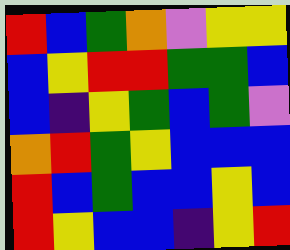[["red", "blue", "green", "orange", "violet", "yellow", "yellow"], ["blue", "yellow", "red", "red", "green", "green", "blue"], ["blue", "indigo", "yellow", "green", "blue", "green", "violet"], ["orange", "red", "green", "yellow", "blue", "blue", "blue"], ["red", "blue", "green", "blue", "blue", "yellow", "blue"], ["red", "yellow", "blue", "blue", "indigo", "yellow", "red"]]